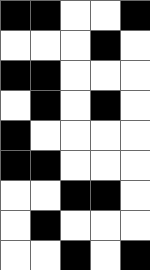[["black", "black", "white", "white", "black"], ["white", "white", "white", "black", "white"], ["black", "black", "white", "white", "white"], ["white", "black", "white", "black", "white"], ["black", "white", "white", "white", "white"], ["black", "black", "white", "white", "white"], ["white", "white", "black", "black", "white"], ["white", "black", "white", "white", "white"], ["white", "white", "black", "white", "black"]]